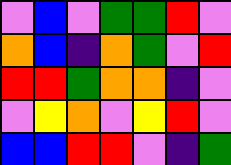[["violet", "blue", "violet", "green", "green", "red", "violet"], ["orange", "blue", "indigo", "orange", "green", "violet", "red"], ["red", "red", "green", "orange", "orange", "indigo", "violet"], ["violet", "yellow", "orange", "violet", "yellow", "red", "violet"], ["blue", "blue", "red", "red", "violet", "indigo", "green"]]